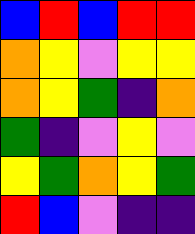[["blue", "red", "blue", "red", "red"], ["orange", "yellow", "violet", "yellow", "yellow"], ["orange", "yellow", "green", "indigo", "orange"], ["green", "indigo", "violet", "yellow", "violet"], ["yellow", "green", "orange", "yellow", "green"], ["red", "blue", "violet", "indigo", "indigo"]]